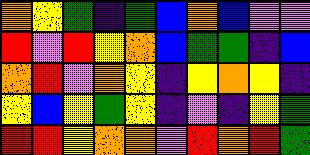[["orange", "yellow", "green", "indigo", "green", "blue", "orange", "blue", "violet", "violet"], ["red", "violet", "red", "yellow", "orange", "blue", "green", "green", "indigo", "blue"], ["orange", "red", "violet", "orange", "yellow", "indigo", "yellow", "orange", "yellow", "indigo"], ["yellow", "blue", "yellow", "green", "yellow", "indigo", "violet", "indigo", "yellow", "green"], ["red", "red", "yellow", "orange", "orange", "violet", "red", "orange", "red", "green"]]